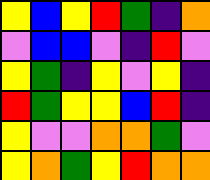[["yellow", "blue", "yellow", "red", "green", "indigo", "orange"], ["violet", "blue", "blue", "violet", "indigo", "red", "violet"], ["yellow", "green", "indigo", "yellow", "violet", "yellow", "indigo"], ["red", "green", "yellow", "yellow", "blue", "red", "indigo"], ["yellow", "violet", "violet", "orange", "orange", "green", "violet"], ["yellow", "orange", "green", "yellow", "red", "orange", "orange"]]